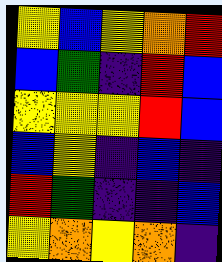[["yellow", "blue", "yellow", "orange", "red"], ["blue", "green", "indigo", "red", "blue"], ["yellow", "yellow", "yellow", "red", "blue"], ["blue", "yellow", "indigo", "blue", "indigo"], ["red", "green", "indigo", "indigo", "blue"], ["yellow", "orange", "yellow", "orange", "indigo"]]